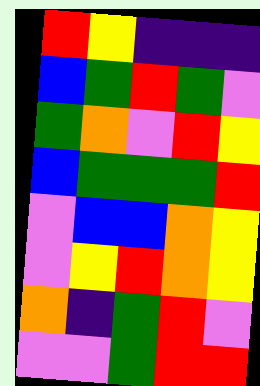[["red", "yellow", "indigo", "indigo", "indigo"], ["blue", "green", "red", "green", "violet"], ["green", "orange", "violet", "red", "yellow"], ["blue", "green", "green", "green", "red"], ["violet", "blue", "blue", "orange", "yellow"], ["violet", "yellow", "red", "orange", "yellow"], ["orange", "indigo", "green", "red", "violet"], ["violet", "violet", "green", "red", "red"]]